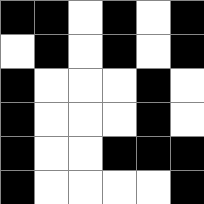[["black", "black", "white", "black", "white", "black"], ["white", "black", "white", "black", "white", "black"], ["black", "white", "white", "white", "black", "white"], ["black", "white", "white", "white", "black", "white"], ["black", "white", "white", "black", "black", "black"], ["black", "white", "white", "white", "white", "black"]]